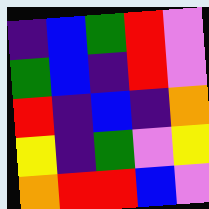[["indigo", "blue", "green", "red", "violet"], ["green", "blue", "indigo", "red", "violet"], ["red", "indigo", "blue", "indigo", "orange"], ["yellow", "indigo", "green", "violet", "yellow"], ["orange", "red", "red", "blue", "violet"]]